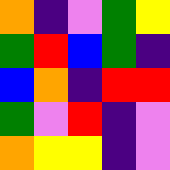[["orange", "indigo", "violet", "green", "yellow"], ["green", "red", "blue", "green", "indigo"], ["blue", "orange", "indigo", "red", "red"], ["green", "violet", "red", "indigo", "violet"], ["orange", "yellow", "yellow", "indigo", "violet"]]